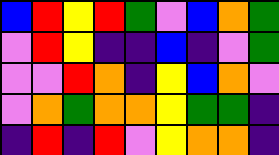[["blue", "red", "yellow", "red", "green", "violet", "blue", "orange", "green"], ["violet", "red", "yellow", "indigo", "indigo", "blue", "indigo", "violet", "green"], ["violet", "violet", "red", "orange", "indigo", "yellow", "blue", "orange", "violet"], ["violet", "orange", "green", "orange", "orange", "yellow", "green", "green", "indigo"], ["indigo", "red", "indigo", "red", "violet", "yellow", "orange", "orange", "indigo"]]